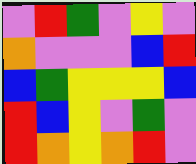[["violet", "red", "green", "violet", "yellow", "violet"], ["orange", "violet", "violet", "violet", "blue", "red"], ["blue", "green", "yellow", "yellow", "yellow", "blue"], ["red", "blue", "yellow", "violet", "green", "violet"], ["red", "orange", "yellow", "orange", "red", "violet"]]